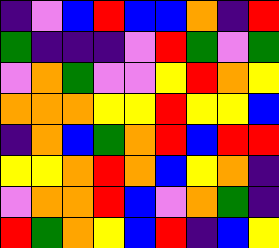[["indigo", "violet", "blue", "red", "blue", "blue", "orange", "indigo", "red"], ["green", "indigo", "indigo", "indigo", "violet", "red", "green", "violet", "green"], ["violet", "orange", "green", "violet", "violet", "yellow", "red", "orange", "yellow"], ["orange", "orange", "orange", "yellow", "yellow", "red", "yellow", "yellow", "blue"], ["indigo", "orange", "blue", "green", "orange", "red", "blue", "red", "red"], ["yellow", "yellow", "orange", "red", "orange", "blue", "yellow", "orange", "indigo"], ["violet", "orange", "orange", "red", "blue", "violet", "orange", "green", "indigo"], ["red", "green", "orange", "yellow", "blue", "red", "indigo", "blue", "yellow"]]